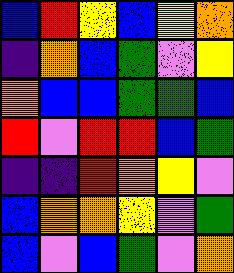[["blue", "red", "yellow", "blue", "yellow", "orange"], ["indigo", "orange", "blue", "green", "violet", "yellow"], ["orange", "blue", "blue", "green", "green", "blue"], ["red", "violet", "red", "red", "blue", "green"], ["indigo", "indigo", "red", "orange", "yellow", "violet"], ["blue", "orange", "orange", "yellow", "violet", "green"], ["blue", "violet", "blue", "green", "violet", "orange"]]